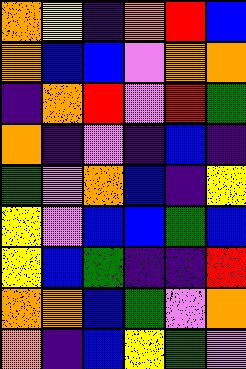[["orange", "yellow", "indigo", "orange", "red", "blue"], ["orange", "blue", "blue", "violet", "orange", "orange"], ["indigo", "orange", "red", "violet", "red", "green"], ["orange", "indigo", "violet", "indigo", "blue", "indigo"], ["green", "violet", "orange", "blue", "indigo", "yellow"], ["yellow", "violet", "blue", "blue", "green", "blue"], ["yellow", "blue", "green", "indigo", "indigo", "red"], ["orange", "orange", "blue", "green", "violet", "orange"], ["orange", "indigo", "blue", "yellow", "green", "violet"]]